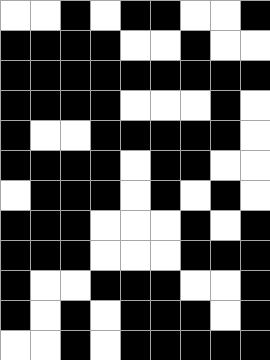[["white", "white", "black", "white", "black", "black", "white", "white", "black"], ["black", "black", "black", "black", "white", "white", "black", "white", "white"], ["black", "black", "black", "black", "black", "black", "black", "black", "black"], ["black", "black", "black", "black", "white", "white", "white", "black", "white"], ["black", "white", "white", "black", "black", "black", "black", "black", "white"], ["black", "black", "black", "black", "white", "black", "black", "white", "white"], ["white", "black", "black", "black", "white", "black", "white", "black", "white"], ["black", "black", "black", "white", "white", "white", "black", "white", "black"], ["black", "black", "black", "white", "white", "white", "black", "black", "black"], ["black", "white", "white", "black", "black", "black", "white", "white", "black"], ["black", "white", "black", "white", "black", "black", "black", "white", "black"], ["white", "white", "black", "white", "black", "black", "black", "black", "black"]]